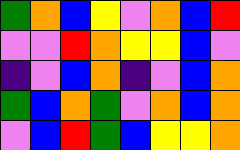[["green", "orange", "blue", "yellow", "violet", "orange", "blue", "red"], ["violet", "violet", "red", "orange", "yellow", "yellow", "blue", "violet"], ["indigo", "violet", "blue", "orange", "indigo", "violet", "blue", "orange"], ["green", "blue", "orange", "green", "violet", "orange", "blue", "orange"], ["violet", "blue", "red", "green", "blue", "yellow", "yellow", "orange"]]